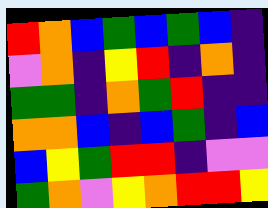[["red", "orange", "blue", "green", "blue", "green", "blue", "indigo"], ["violet", "orange", "indigo", "yellow", "red", "indigo", "orange", "indigo"], ["green", "green", "indigo", "orange", "green", "red", "indigo", "indigo"], ["orange", "orange", "blue", "indigo", "blue", "green", "indigo", "blue"], ["blue", "yellow", "green", "red", "red", "indigo", "violet", "violet"], ["green", "orange", "violet", "yellow", "orange", "red", "red", "yellow"]]